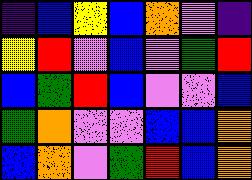[["indigo", "blue", "yellow", "blue", "orange", "violet", "indigo"], ["yellow", "red", "violet", "blue", "violet", "green", "red"], ["blue", "green", "red", "blue", "violet", "violet", "blue"], ["green", "orange", "violet", "violet", "blue", "blue", "orange"], ["blue", "orange", "violet", "green", "red", "blue", "orange"]]